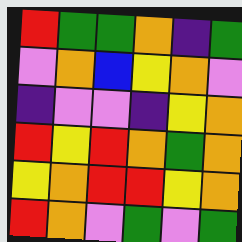[["red", "green", "green", "orange", "indigo", "green"], ["violet", "orange", "blue", "yellow", "orange", "violet"], ["indigo", "violet", "violet", "indigo", "yellow", "orange"], ["red", "yellow", "red", "orange", "green", "orange"], ["yellow", "orange", "red", "red", "yellow", "orange"], ["red", "orange", "violet", "green", "violet", "green"]]